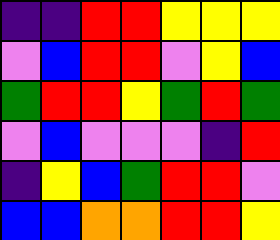[["indigo", "indigo", "red", "red", "yellow", "yellow", "yellow"], ["violet", "blue", "red", "red", "violet", "yellow", "blue"], ["green", "red", "red", "yellow", "green", "red", "green"], ["violet", "blue", "violet", "violet", "violet", "indigo", "red"], ["indigo", "yellow", "blue", "green", "red", "red", "violet"], ["blue", "blue", "orange", "orange", "red", "red", "yellow"]]